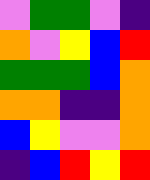[["violet", "green", "green", "violet", "indigo"], ["orange", "violet", "yellow", "blue", "red"], ["green", "green", "green", "blue", "orange"], ["orange", "orange", "indigo", "indigo", "orange"], ["blue", "yellow", "violet", "violet", "orange"], ["indigo", "blue", "red", "yellow", "red"]]